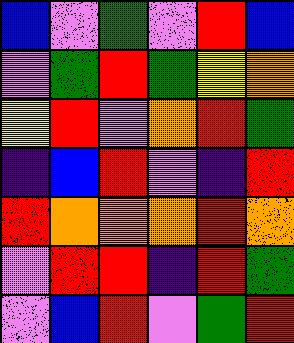[["blue", "violet", "green", "violet", "red", "blue"], ["violet", "green", "red", "green", "yellow", "orange"], ["yellow", "red", "violet", "orange", "red", "green"], ["indigo", "blue", "red", "violet", "indigo", "red"], ["red", "orange", "orange", "orange", "red", "orange"], ["violet", "red", "red", "indigo", "red", "green"], ["violet", "blue", "red", "violet", "green", "red"]]